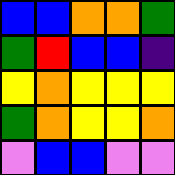[["blue", "blue", "orange", "orange", "green"], ["green", "red", "blue", "blue", "indigo"], ["yellow", "orange", "yellow", "yellow", "yellow"], ["green", "orange", "yellow", "yellow", "orange"], ["violet", "blue", "blue", "violet", "violet"]]